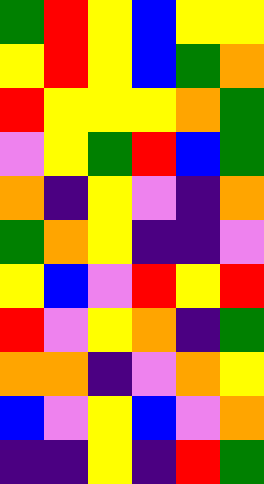[["green", "red", "yellow", "blue", "yellow", "yellow"], ["yellow", "red", "yellow", "blue", "green", "orange"], ["red", "yellow", "yellow", "yellow", "orange", "green"], ["violet", "yellow", "green", "red", "blue", "green"], ["orange", "indigo", "yellow", "violet", "indigo", "orange"], ["green", "orange", "yellow", "indigo", "indigo", "violet"], ["yellow", "blue", "violet", "red", "yellow", "red"], ["red", "violet", "yellow", "orange", "indigo", "green"], ["orange", "orange", "indigo", "violet", "orange", "yellow"], ["blue", "violet", "yellow", "blue", "violet", "orange"], ["indigo", "indigo", "yellow", "indigo", "red", "green"]]